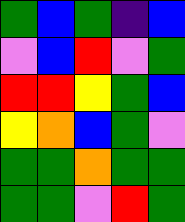[["green", "blue", "green", "indigo", "blue"], ["violet", "blue", "red", "violet", "green"], ["red", "red", "yellow", "green", "blue"], ["yellow", "orange", "blue", "green", "violet"], ["green", "green", "orange", "green", "green"], ["green", "green", "violet", "red", "green"]]